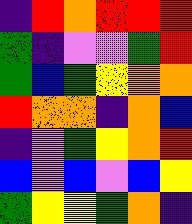[["indigo", "red", "orange", "red", "red", "red"], ["green", "indigo", "violet", "violet", "green", "red"], ["green", "blue", "green", "yellow", "orange", "orange"], ["red", "orange", "orange", "indigo", "orange", "blue"], ["indigo", "violet", "green", "yellow", "orange", "red"], ["blue", "violet", "blue", "violet", "blue", "yellow"], ["green", "yellow", "yellow", "green", "orange", "indigo"]]